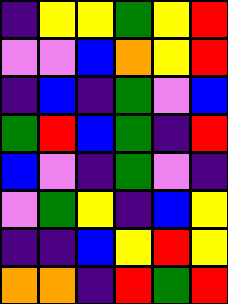[["indigo", "yellow", "yellow", "green", "yellow", "red"], ["violet", "violet", "blue", "orange", "yellow", "red"], ["indigo", "blue", "indigo", "green", "violet", "blue"], ["green", "red", "blue", "green", "indigo", "red"], ["blue", "violet", "indigo", "green", "violet", "indigo"], ["violet", "green", "yellow", "indigo", "blue", "yellow"], ["indigo", "indigo", "blue", "yellow", "red", "yellow"], ["orange", "orange", "indigo", "red", "green", "red"]]